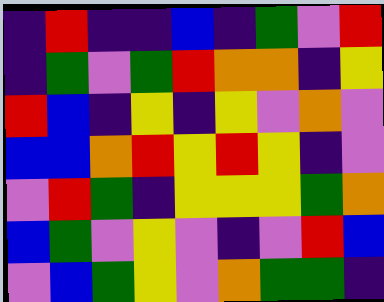[["indigo", "red", "indigo", "indigo", "blue", "indigo", "green", "violet", "red"], ["indigo", "green", "violet", "green", "red", "orange", "orange", "indigo", "yellow"], ["red", "blue", "indigo", "yellow", "indigo", "yellow", "violet", "orange", "violet"], ["blue", "blue", "orange", "red", "yellow", "red", "yellow", "indigo", "violet"], ["violet", "red", "green", "indigo", "yellow", "yellow", "yellow", "green", "orange"], ["blue", "green", "violet", "yellow", "violet", "indigo", "violet", "red", "blue"], ["violet", "blue", "green", "yellow", "violet", "orange", "green", "green", "indigo"]]